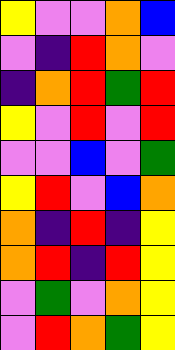[["yellow", "violet", "violet", "orange", "blue"], ["violet", "indigo", "red", "orange", "violet"], ["indigo", "orange", "red", "green", "red"], ["yellow", "violet", "red", "violet", "red"], ["violet", "violet", "blue", "violet", "green"], ["yellow", "red", "violet", "blue", "orange"], ["orange", "indigo", "red", "indigo", "yellow"], ["orange", "red", "indigo", "red", "yellow"], ["violet", "green", "violet", "orange", "yellow"], ["violet", "red", "orange", "green", "yellow"]]